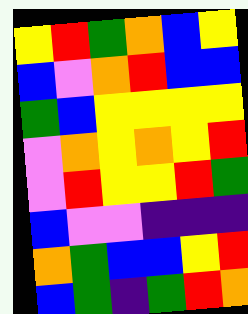[["yellow", "red", "green", "orange", "blue", "yellow"], ["blue", "violet", "orange", "red", "blue", "blue"], ["green", "blue", "yellow", "yellow", "yellow", "yellow"], ["violet", "orange", "yellow", "orange", "yellow", "red"], ["violet", "red", "yellow", "yellow", "red", "green"], ["blue", "violet", "violet", "indigo", "indigo", "indigo"], ["orange", "green", "blue", "blue", "yellow", "red"], ["blue", "green", "indigo", "green", "red", "orange"]]